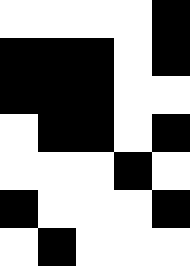[["white", "white", "white", "white", "black"], ["black", "black", "black", "white", "black"], ["black", "black", "black", "white", "white"], ["white", "black", "black", "white", "black"], ["white", "white", "white", "black", "white"], ["black", "white", "white", "white", "black"], ["white", "black", "white", "white", "white"]]